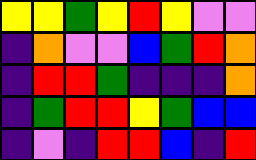[["yellow", "yellow", "green", "yellow", "red", "yellow", "violet", "violet"], ["indigo", "orange", "violet", "violet", "blue", "green", "red", "orange"], ["indigo", "red", "red", "green", "indigo", "indigo", "indigo", "orange"], ["indigo", "green", "red", "red", "yellow", "green", "blue", "blue"], ["indigo", "violet", "indigo", "red", "red", "blue", "indigo", "red"]]